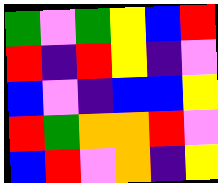[["green", "violet", "green", "yellow", "blue", "red"], ["red", "indigo", "red", "yellow", "indigo", "violet"], ["blue", "violet", "indigo", "blue", "blue", "yellow"], ["red", "green", "orange", "orange", "red", "violet"], ["blue", "red", "violet", "orange", "indigo", "yellow"]]